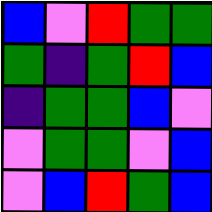[["blue", "violet", "red", "green", "green"], ["green", "indigo", "green", "red", "blue"], ["indigo", "green", "green", "blue", "violet"], ["violet", "green", "green", "violet", "blue"], ["violet", "blue", "red", "green", "blue"]]